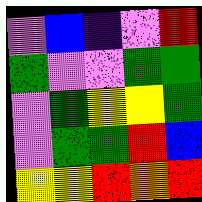[["violet", "blue", "indigo", "violet", "red"], ["green", "violet", "violet", "green", "green"], ["violet", "green", "yellow", "yellow", "green"], ["violet", "green", "green", "red", "blue"], ["yellow", "yellow", "red", "orange", "red"]]